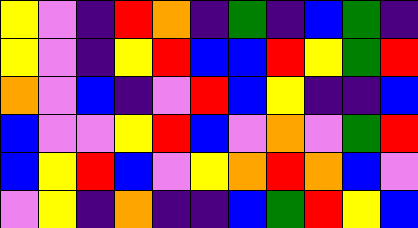[["yellow", "violet", "indigo", "red", "orange", "indigo", "green", "indigo", "blue", "green", "indigo"], ["yellow", "violet", "indigo", "yellow", "red", "blue", "blue", "red", "yellow", "green", "red"], ["orange", "violet", "blue", "indigo", "violet", "red", "blue", "yellow", "indigo", "indigo", "blue"], ["blue", "violet", "violet", "yellow", "red", "blue", "violet", "orange", "violet", "green", "red"], ["blue", "yellow", "red", "blue", "violet", "yellow", "orange", "red", "orange", "blue", "violet"], ["violet", "yellow", "indigo", "orange", "indigo", "indigo", "blue", "green", "red", "yellow", "blue"]]